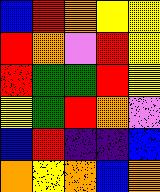[["blue", "red", "orange", "yellow", "yellow"], ["red", "orange", "violet", "red", "yellow"], ["red", "green", "green", "red", "yellow"], ["yellow", "green", "red", "orange", "violet"], ["blue", "red", "indigo", "indigo", "blue"], ["orange", "yellow", "orange", "blue", "orange"]]